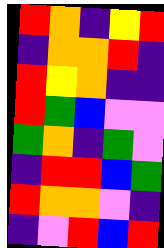[["red", "orange", "indigo", "yellow", "red"], ["indigo", "orange", "orange", "red", "indigo"], ["red", "yellow", "orange", "indigo", "indigo"], ["red", "green", "blue", "violet", "violet"], ["green", "orange", "indigo", "green", "violet"], ["indigo", "red", "red", "blue", "green"], ["red", "orange", "orange", "violet", "indigo"], ["indigo", "violet", "red", "blue", "red"]]